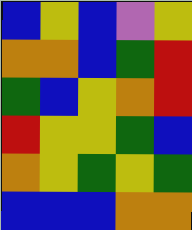[["blue", "yellow", "blue", "violet", "yellow"], ["orange", "orange", "blue", "green", "red"], ["green", "blue", "yellow", "orange", "red"], ["red", "yellow", "yellow", "green", "blue"], ["orange", "yellow", "green", "yellow", "green"], ["blue", "blue", "blue", "orange", "orange"]]